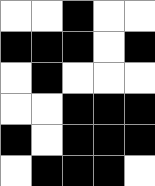[["white", "white", "black", "white", "white"], ["black", "black", "black", "white", "black"], ["white", "black", "white", "white", "white"], ["white", "white", "black", "black", "black"], ["black", "white", "black", "black", "black"], ["white", "black", "black", "black", "white"]]